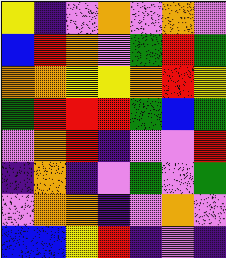[["yellow", "indigo", "violet", "orange", "violet", "orange", "violet"], ["blue", "red", "orange", "violet", "green", "red", "green"], ["orange", "orange", "yellow", "yellow", "orange", "red", "yellow"], ["green", "red", "red", "red", "green", "blue", "green"], ["violet", "orange", "red", "indigo", "violet", "violet", "red"], ["indigo", "orange", "indigo", "violet", "green", "violet", "green"], ["violet", "orange", "orange", "indigo", "violet", "orange", "violet"], ["blue", "blue", "yellow", "red", "indigo", "violet", "indigo"]]